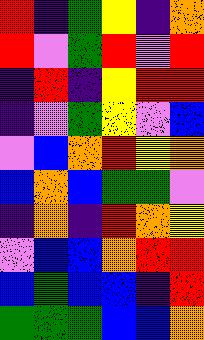[["red", "indigo", "green", "yellow", "indigo", "orange"], ["red", "violet", "green", "red", "violet", "red"], ["indigo", "red", "indigo", "yellow", "red", "red"], ["indigo", "violet", "green", "yellow", "violet", "blue"], ["violet", "blue", "orange", "red", "yellow", "orange"], ["blue", "orange", "blue", "green", "green", "violet"], ["indigo", "orange", "indigo", "red", "orange", "yellow"], ["violet", "blue", "blue", "orange", "red", "red"], ["blue", "green", "blue", "blue", "indigo", "red"], ["green", "green", "green", "blue", "blue", "orange"]]